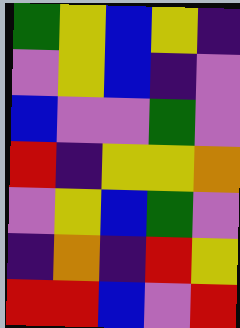[["green", "yellow", "blue", "yellow", "indigo"], ["violet", "yellow", "blue", "indigo", "violet"], ["blue", "violet", "violet", "green", "violet"], ["red", "indigo", "yellow", "yellow", "orange"], ["violet", "yellow", "blue", "green", "violet"], ["indigo", "orange", "indigo", "red", "yellow"], ["red", "red", "blue", "violet", "red"]]